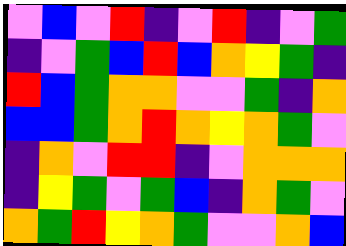[["violet", "blue", "violet", "red", "indigo", "violet", "red", "indigo", "violet", "green"], ["indigo", "violet", "green", "blue", "red", "blue", "orange", "yellow", "green", "indigo"], ["red", "blue", "green", "orange", "orange", "violet", "violet", "green", "indigo", "orange"], ["blue", "blue", "green", "orange", "red", "orange", "yellow", "orange", "green", "violet"], ["indigo", "orange", "violet", "red", "red", "indigo", "violet", "orange", "orange", "orange"], ["indigo", "yellow", "green", "violet", "green", "blue", "indigo", "orange", "green", "violet"], ["orange", "green", "red", "yellow", "orange", "green", "violet", "violet", "orange", "blue"]]